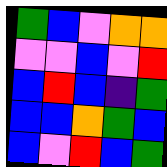[["green", "blue", "violet", "orange", "orange"], ["violet", "violet", "blue", "violet", "red"], ["blue", "red", "blue", "indigo", "green"], ["blue", "blue", "orange", "green", "blue"], ["blue", "violet", "red", "blue", "green"]]